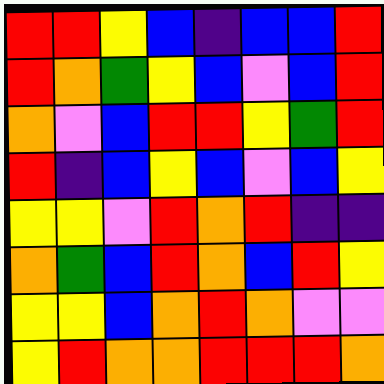[["red", "red", "yellow", "blue", "indigo", "blue", "blue", "red"], ["red", "orange", "green", "yellow", "blue", "violet", "blue", "red"], ["orange", "violet", "blue", "red", "red", "yellow", "green", "red"], ["red", "indigo", "blue", "yellow", "blue", "violet", "blue", "yellow"], ["yellow", "yellow", "violet", "red", "orange", "red", "indigo", "indigo"], ["orange", "green", "blue", "red", "orange", "blue", "red", "yellow"], ["yellow", "yellow", "blue", "orange", "red", "orange", "violet", "violet"], ["yellow", "red", "orange", "orange", "red", "red", "red", "orange"]]